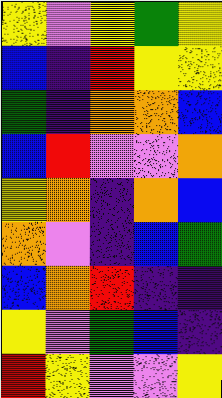[["yellow", "violet", "yellow", "green", "yellow"], ["blue", "indigo", "red", "yellow", "yellow"], ["green", "indigo", "orange", "orange", "blue"], ["blue", "red", "violet", "violet", "orange"], ["yellow", "orange", "indigo", "orange", "blue"], ["orange", "violet", "indigo", "blue", "green"], ["blue", "orange", "red", "indigo", "indigo"], ["yellow", "violet", "green", "blue", "indigo"], ["red", "yellow", "violet", "violet", "yellow"]]